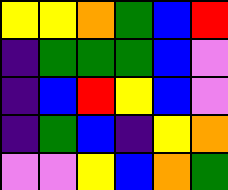[["yellow", "yellow", "orange", "green", "blue", "red"], ["indigo", "green", "green", "green", "blue", "violet"], ["indigo", "blue", "red", "yellow", "blue", "violet"], ["indigo", "green", "blue", "indigo", "yellow", "orange"], ["violet", "violet", "yellow", "blue", "orange", "green"]]